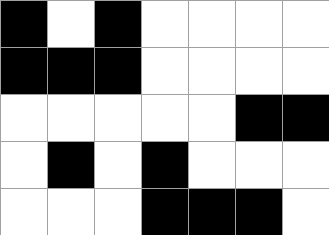[["black", "white", "black", "white", "white", "white", "white"], ["black", "black", "black", "white", "white", "white", "white"], ["white", "white", "white", "white", "white", "black", "black"], ["white", "black", "white", "black", "white", "white", "white"], ["white", "white", "white", "black", "black", "black", "white"]]